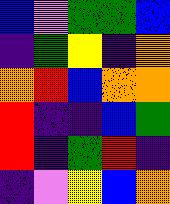[["blue", "violet", "green", "green", "blue"], ["indigo", "green", "yellow", "indigo", "orange"], ["orange", "red", "blue", "orange", "orange"], ["red", "indigo", "indigo", "blue", "green"], ["red", "indigo", "green", "red", "indigo"], ["indigo", "violet", "yellow", "blue", "orange"]]